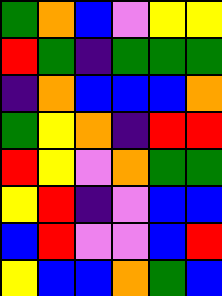[["green", "orange", "blue", "violet", "yellow", "yellow"], ["red", "green", "indigo", "green", "green", "green"], ["indigo", "orange", "blue", "blue", "blue", "orange"], ["green", "yellow", "orange", "indigo", "red", "red"], ["red", "yellow", "violet", "orange", "green", "green"], ["yellow", "red", "indigo", "violet", "blue", "blue"], ["blue", "red", "violet", "violet", "blue", "red"], ["yellow", "blue", "blue", "orange", "green", "blue"]]